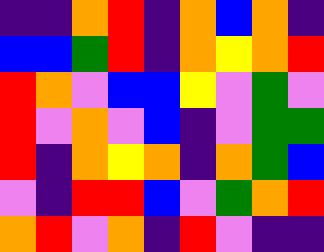[["indigo", "indigo", "orange", "red", "indigo", "orange", "blue", "orange", "indigo"], ["blue", "blue", "green", "red", "indigo", "orange", "yellow", "orange", "red"], ["red", "orange", "violet", "blue", "blue", "yellow", "violet", "green", "violet"], ["red", "violet", "orange", "violet", "blue", "indigo", "violet", "green", "green"], ["red", "indigo", "orange", "yellow", "orange", "indigo", "orange", "green", "blue"], ["violet", "indigo", "red", "red", "blue", "violet", "green", "orange", "red"], ["orange", "red", "violet", "orange", "indigo", "red", "violet", "indigo", "indigo"]]